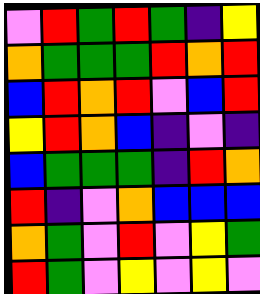[["violet", "red", "green", "red", "green", "indigo", "yellow"], ["orange", "green", "green", "green", "red", "orange", "red"], ["blue", "red", "orange", "red", "violet", "blue", "red"], ["yellow", "red", "orange", "blue", "indigo", "violet", "indigo"], ["blue", "green", "green", "green", "indigo", "red", "orange"], ["red", "indigo", "violet", "orange", "blue", "blue", "blue"], ["orange", "green", "violet", "red", "violet", "yellow", "green"], ["red", "green", "violet", "yellow", "violet", "yellow", "violet"]]